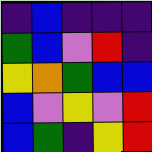[["indigo", "blue", "indigo", "indigo", "indigo"], ["green", "blue", "violet", "red", "indigo"], ["yellow", "orange", "green", "blue", "blue"], ["blue", "violet", "yellow", "violet", "red"], ["blue", "green", "indigo", "yellow", "red"]]